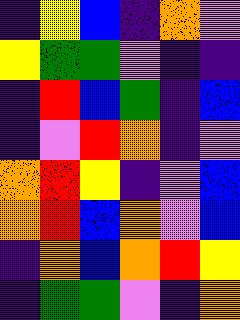[["indigo", "yellow", "blue", "indigo", "orange", "violet"], ["yellow", "green", "green", "violet", "indigo", "indigo"], ["indigo", "red", "blue", "green", "indigo", "blue"], ["indigo", "violet", "red", "orange", "indigo", "violet"], ["orange", "red", "yellow", "indigo", "violet", "blue"], ["orange", "red", "blue", "orange", "violet", "blue"], ["indigo", "orange", "blue", "orange", "red", "yellow"], ["indigo", "green", "green", "violet", "indigo", "orange"]]